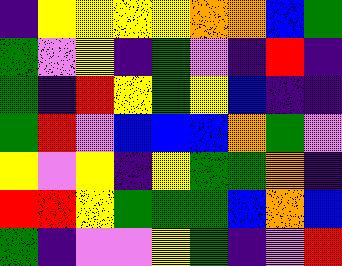[["indigo", "yellow", "yellow", "yellow", "yellow", "orange", "orange", "blue", "green"], ["green", "violet", "yellow", "indigo", "green", "violet", "indigo", "red", "indigo"], ["green", "indigo", "red", "yellow", "green", "yellow", "blue", "indigo", "indigo"], ["green", "red", "violet", "blue", "blue", "blue", "orange", "green", "violet"], ["yellow", "violet", "yellow", "indigo", "yellow", "green", "green", "orange", "indigo"], ["red", "red", "yellow", "green", "green", "green", "blue", "orange", "blue"], ["green", "indigo", "violet", "violet", "yellow", "green", "indigo", "violet", "red"]]